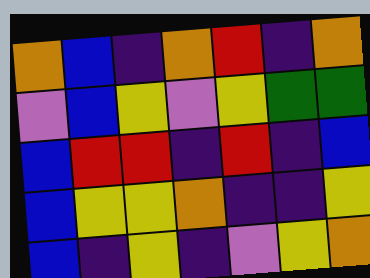[["orange", "blue", "indigo", "orange", "red", "indigo", "orange"], ["violet", "blue", "yellow", "violet", "yellow", "green", "green"], ["blue", "red", "red", "indigo", "red", "indigo", "blue"], ["blue", "yellow", "yellow", "orange", "indigo", "indigo", "yellow"], ["blue", "indigo", "yellow", "indigo", "violet", "yellow", "orange"]]